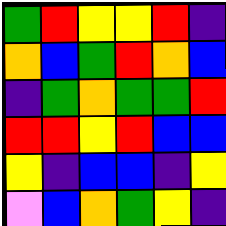[["green", "red", "yellow", "yellow", "red", "indigo"], ["orange", "blue", "green", "red", "orange", "blue"], ["indigo", "green", "orange", "green", "green", "red"], ["red", "red", "yellow", "red", "blue", "blue"], ["yellow", "indigo", "blue", "blue", "indigo", "yellow"], ["violet", "blue", "orange", "green", "yellow", "indigo"]]